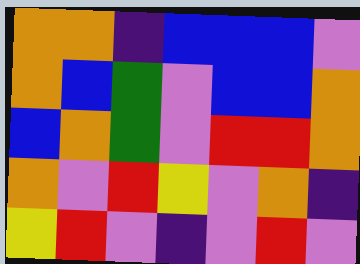[["orange", "orange", "indigo", "blue", "blue", "blue", "violet"], ["orange", "blue", "green", "violet", "blue", "blue", "orange"], ["blue", "orange", "green", "violet", "red", "red", "orange"], ["orange", "violet", "red", "yellow", "violet", "orange", "indigo"], ["yellow", "red", "violet", "indigo", "violet", "red", "violet"]]